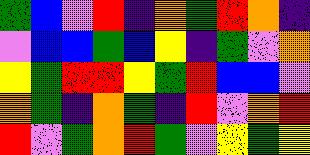[["green", "blue", "violet", "red", "indigo", "orange", "green", "red", "orange", "indigo"], ["violet", "blue", "blue", "green", "blue", "yellow", "indigo", "green", "violet", "orange"], ["yellow", "green", "red", "red", "yellow", "green", "red", "blue", "blue", "violet"], ["orange", "green", "indigo", "orange", "green", "indigo", "red", "violet", "orange", "red"], ["red", "violet", "green", "orange", "red", "green", "violet", "yellow", "green", "yellow"]]